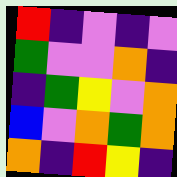[["red", "indigo", "violet", "indigo", "violet"], ["green", "violet", "violet", "orange", "indigo"], ["indigo", "green", "yellow", "violet", "orange"], ["blue", "violet", "orange", "green", "orange"], ["orange", "indigo", "red", "yellow", "indigo"]]